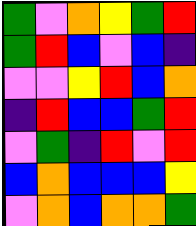[["green", "violet", "orange", "yellow", "green", "red"], ["green", "red", "blue", "violet", "blue", "indigo"], ["violet", "violet", "yellow", "red", "blue", "orange"], ["indigo", "red", "blue", "blue", "green", "red"], ["violet", "green", "indigo", "red", "violet", "red"], ["blue", "orange", "blue", "blue", "blue", "yellow"], ["violet", "orange", "blue", "orange", "orange", "green"]]